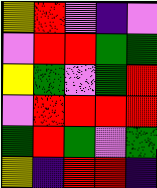[["yellow", "red", "violet", "indigo", "violet"], ["violet", "red", "red", "green", "green"], ["yellow", "green", "violet", "green", "red"], ["violet", "red", "red", "red", "red"], ["green", "red", "green", "violet", "green"], ["yellow", "indigo", "red", "red", "indigo"]]